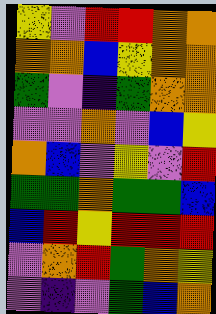[["yellow", "violet", "red", "red", "orange", "orange"], ["orange", "orange", "blue", "yellow", "orange", "orange"], ["green", "violet", "indigo", "green", "orange", "orange"], ["violet", "violet", "orange", "violet", "blue", "yellow"], ["orange", "blue", "violet", "yellow", "violet", "red"], ["green", "green", "orange", "green", "green", "blue"], ["blue", "red", "yellow", "red", "red", "red"], ["violet", "orange", "red", "green", "orange", "yellow"], ["violet", "indigo", "violet", "green", "blue", "orange"]]